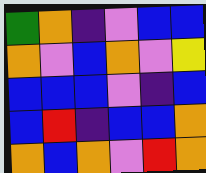[["green", "orange", "indigo", "violet", "blue", "blue"], ["orange", "violet", "blue", "orange", "violet", "yellow"], ["blue", "blue", "blue", "violet", "indigo", "blue"], ["blue", "red", "indigo", "blue", "blue", "orange"], ["orange", "blue", "orange", "violet", "red", "orange"]]